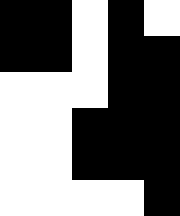[["black", "black", "white", "black", "white"], ["black", "black", "white", "black", "black"], ["white", "white", "white", "black", "black"], ["white", "white", "black", "black", "black"], ["white", "white", "black", "black", "black"], ["white", "white", "white", "white", "black"]]